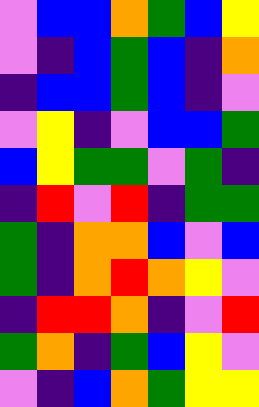[["violet", "blue", "blue", "orange", "green", "blue", "yellow"], ["violet", "indigo", "blue", "green", "blue", "indigo", "orange"], ["indigo", "blue", "blue", "green", "blue", "indigo", "violet"], ["violet", "yellow", "indigo", "violet", "blue", "blue", "green"], ["blue", "yellow", "green", "green", "violet", "green", "indigo"], ["indigo", "red", "violet", "red", "indigo", "green", "green"], ["green", "indigo", "orange", "orange", "blue", "violet", "blue"], ["green", "indigo", "orange", "red", "orange", "yellow", "violet"], ["indigo", "red", "red", "orange", "indigo", "violet", "red"], ["green", "orange", "indigo", "green", "blue", "yellow", "violet"], ["violet", "indigo", "blue", "orange", "green", "yellow", "yellow"]]